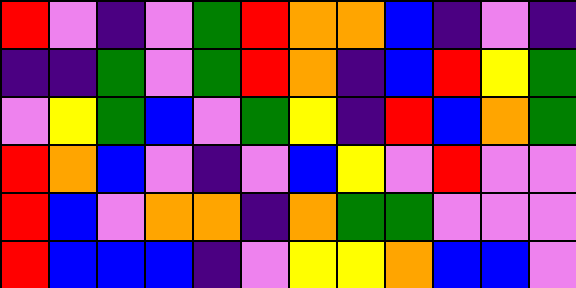[["red", "violet", "indigo", "violet", "green", "red", "orange", "orange", "blue", "indigo", "violet", "indigo"], ["indigo", "indigo", "green", "violet", "green", "red", "orange", "indigo", "blue", "red", "yellow", "green"], ["violet", "yellow", "green", "blue", "violet", "green", "yellow", "indigo", "red", "blue", "orange", "green"], ["red", "orange", "blue", "violet", "indigo", "violet", "blue", "yellow", "violet", "red", "violet", "violet"], ["red", "blue", "violet", "orange", "orange", "indigo", "orange", "green", "green", "violet", "violet", "violet"], ["red", "blue", "blue", "blue", "indigo", "violet", "yellow", "yellow", "orange", "blue", "blue", "violet"]]